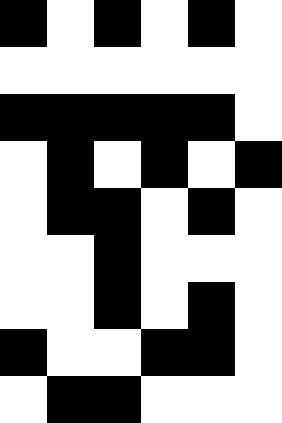[["black", "white", "black", "white", "black", "white"], ["white", "white", "white", "white", "white", "white"], ["black", "black", "black", "black", "black", "white"], ["white", "black", "white", "black", "white", "black"], ["white", "black", "black", "white", "black", "white"], ["white", "white", "black", "white", "white", "white"], ["white", "white", "black", "white", "black", "white"], ["black", "white", "white", "black", "black", "white"], ["white", "black", "black", "white", "white", "white"]]